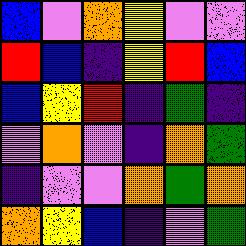[["blue", "violet", "orange", "yellow", "violet", "violet"], ["red", "blue", "indigo", "yellow", "red", "blue"], ["blue", "yellow", "red", "indigo", "green", "indigo"], ["violet", "orange", "violet", "indigo", "orange", "green"], ["indigo", "violet", "violet", "orange", "green", "orange"], ["orange", "yellow", "blue", "indigo", "violet", "green"]]